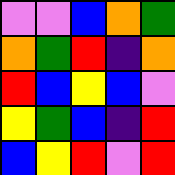[["violet", "violet", "blue", "orange", "green"], ["orange", "green", "red", "indigo", "orange"], ["red", "blue", "yellow", "blue", "violet"], ["yellow", "green", "blue", "indigo", "red"], ["blue", "yellow", "red", "violet", "red"]]